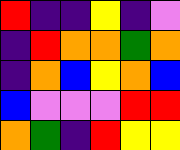[["red", "indigo", "indigo", "yellow", "indigo", "violet"], ["indigo", "red", "orange", "orange", "green", "orange"], ["indigo", "orange", "blue", "yellow", "orange", "blue"], ["blue", "violet", "violet", "violet", "red", "red"], ["orange", "green", "indigo", "red", "yellow", "yellow"]]